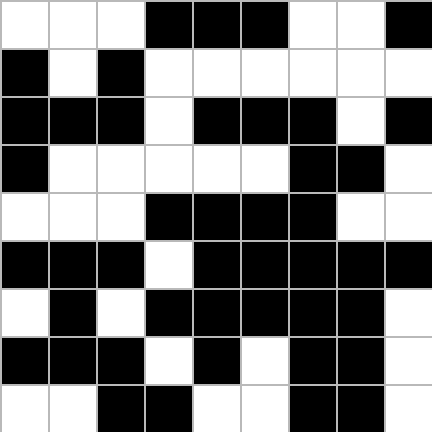[["white", "white", "white", "black", "black", "black", "white", "white", "black"], ["black", "white", "black", "white", "white", "white", "white", "white", "white"], ["black", "black", "black", "white", "black", "black", "black", "white", "black"], ["black", "white", "white", "white", "white", "white", "black", "black", "white"], ["white", "white", "white", "black", "black", "black", "black", "white", "white"], ["black", "black", "black", "white", "black", "black", "black", "black", "black"], ["white", "black", "white", "black", "black", "black", "black", "black", "white"], ["black", "black", "black", "white", "black", "white", "black", "black", "white"], ["white", "white", "black", "black", "white", "white", "black", "black", "white"]]